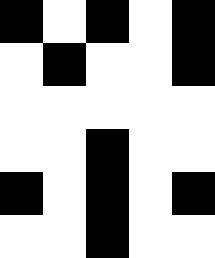[["black", "white", "black", "white", "black"], ["white", "black", "white", "white", "black"], ["white", "white", "white", "white", "white"], ["white", "white", "black", "white", "white"], ["black", "white", "black", "white", "black"], ["white", "white", "black", "white", "white"]]